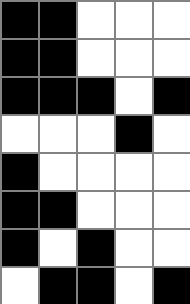[["black", "black", "white", "white", "white"], ["black", "black", "white", "white", "white"], ["black", "black", "black", "white", "black"], ["white", "white", "white", "black", "white"], ["black", "white", "white", "white", "white"], ["black", "black", "white", "white", "white"], ["black", "white", "black", "white", "white"], ["white", "black", "black", "white", "black"]]